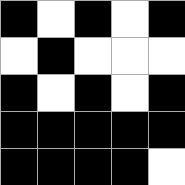[["black", "white", "black", "white", "black"], ["white", "black", "white", "white", "white"], ["black", "white", "black", "white", "black"], ["black", "black", "black", "black", "black"], ["black", "black", "black", "black", "white"]]